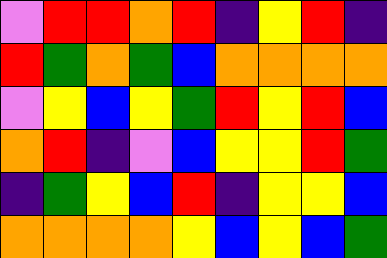[["violet", "red", "red", "orange", "red", "indigo", "yellow", "red", "indigo"], ["red", "green", "orange", "green", "blue", "orange", "orange", "orange", "orange"], ["violet", "yellow", "blue", "yellow", "green", "red", "yellow", "red", "blue"], ["orange", "red", "indigo", "violet", "blue", "yellow", "yellow", "red", "green"], ["indigo", "green", "yellow", "blue", "red", "indigo", "yellow", "yellow", "blue"], ["orange", "orange", "orange", "orange", "yellow", "blue", "yellow", "blue", "green"]]